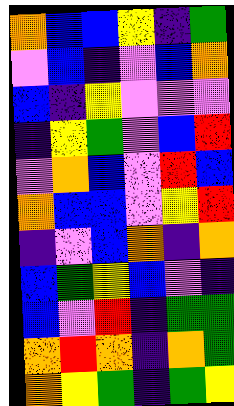[["orange", "blue", "blue", "yellow", "indigo", "green"], ["violet", "blue", "indigo", "violet", "blue", "orange"], ["blue", "indigo", "yellow", "violet", "violet", "violet"], ["indigo", "yellow", "green", "violet", "blue", "red"], ["violet", "orange", "blue", "violet", "red", "blue"], ["orange", "blue", "blue", "violet", "yellow", "red"], ["indigo", "violet", "blue", "orange", "indigo", "orange"], ["blue", "green", "yellow", "blue", "violet", "indigo"], ["blue", "violet", "red", "indigo", "green", "green"], ["orange", "red", "orange", "indigo", "orange", "green"], ["orange", "yellow", "green", "indigo", "green", "yellow"]]